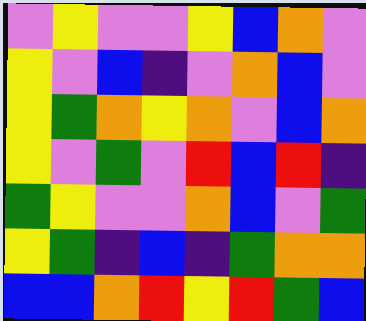[["violet", "yellow", "violet", "violet", "yellow", "blue", "orange", "violet"], ["yellow", "violet", "blue", "indigo", "violet", "orange", "blue", "violet"], ["yellow", "green", "orange", "yellow", "orange", "violet", "blue", "orange"], ["yellow", "violet", "green", "violet", "red", "blue", "red", "indigo"], ["green", "yellow", "violet", "violet", "orange", "blue", "violet", "green"], ["yellow", "green", "indigo", "blue", "indigo", "green", "orange", "orange"], ["blue", "blue", "orange", "red", "yellow", "red", "green", "blue"]]